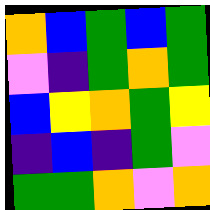[["orange", "blue", "green", "blue", "green"], ["violet", "indigo", "green", "orange", "green"], ["blue", "yellow", "orange", "green", "yellow"], ["indigo", "blue", "indigo", "green", "violet"], ["green", "green", "orange", "violet", "orange"]]